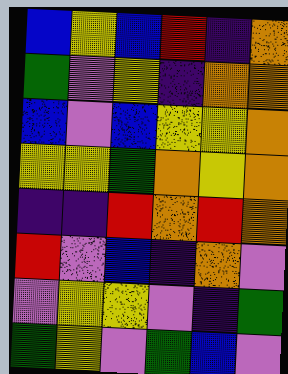[["blue", "yellow", "blue", "red", "indigo", "orange"], ["green", "violet", "yellow", "indigo", "orange", "orange"], ["blue", "violet", "blue", "yellow", "yellow", "orange"], ["yellow", "yellow", "green", "orange", "yellow", "orange"], ["indigo", "indigo", "red", "orange", "red", "orange"], ["red", "violet", "blue", "indigo", "orange", "violet"], ["violet", "yellow", "yellow", "violet", "indigo", "green"], ["green", "yellow", "violet", "green", "blue", "violet"]]